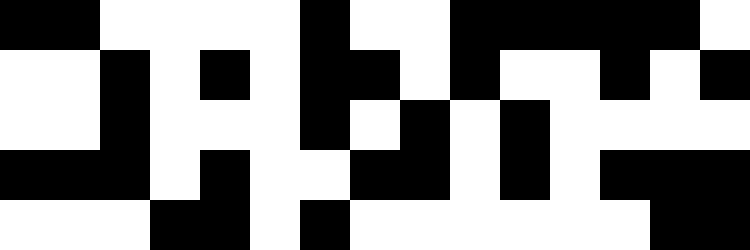[["black", "black", "white", "white", "white", "white", "black", "white", "white", "black", "black", "black", "black", "black", "white"], ["white", "white", "black", "white", "black", "white", "black", "black", "white", "black", "white", "white", "black", "white", "black"], ["white", "white", "black", "white", "white", "white", "black", "white", "black", "white", "black", "white", "white", "white", "white"], ["black", "black", "black", "white", "black", "white", "white", "black", "black", "white", "black", "white", "black", "black", "black"], ["white", "white", "white", "black", "black", "white", "black", "white", "white", "white", "white", "white", "white", "black", "black"]]